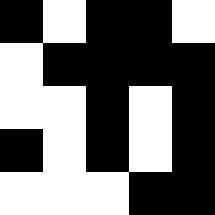[["black", "white", "black", "black", "white"], ["white", "black", "black", "black", "black"], ["white", "white", "black", "white", "black"], ["black", "white", "black", "white", "black"], ["white", "white", "white", "black", "black"]]